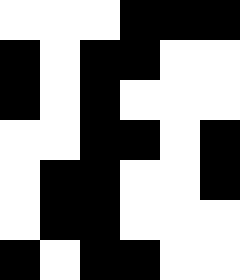[["white", "white", "white", "black", "black", "black"], ["black", "white", "black", "black", "white", "white"], ["black", "white", "black", "white", "white", "white"], ["white", "white", "black", "black", "white", "black"], ["white", "black", "black", "white", "white", "black"], ["white", "black", "black", "white", "white", "white"], ["black", "white", "black", "black", "white", "white"]]